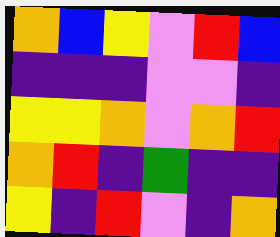[["orange", "blue", "yellow", "violet", "red", "blue"], ["indigo", "indigo", "indigo", "violet", "violet", "indigo"], ["yellow", "yellow", "orange", "violet", "orange", "red"], ["orange", "red", "indigo", "green", "indigo", "indigo"], ["yellow", "indigo", "red", "violet", "indigo", "orange"]]